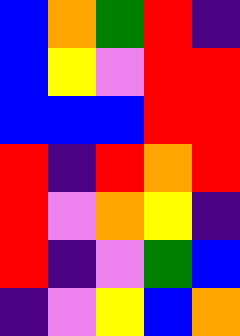[["blue", "orange", "green", "red", "indigo"], ["blue", "yellow", "violet", "red", "red"], ["blue", "blue", "blue", "red", "red"], ["red", "indigo", "red", "orange", "red"], ["red", "violet", "orange", "yellow", "indigo"], ["red", "indigo", "violet", "green", "blue"], ["indigo", "violet", "yellow", "blue", "orange"]]